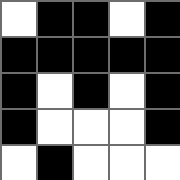[["white", "black", "black", "white", "black"], ["black", "black", "black", "black", "black"], ["black", "white", "black", "white", "black"], ["black", "white", "white", "white", "black"], ["white", "black", "white", "white", "white"]]